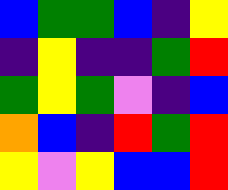[["blue", "green", "green", "blue", "indigo", "yellow"], ["indigo", "yellow", "indigo", "indigo", "green", "red"], ["green", "yellow", "green", "violet", "indigo", "blue"], ["orange", "blue", "indigo", "red", "green", "red"], ["yellow", "violet", "yellow", "blue", "blue", "red"]]